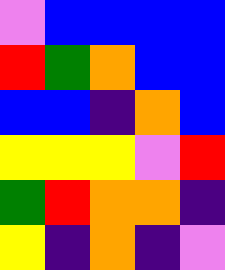[["violet", "blue", "blue", "blue", "blue"], ["red", "green", "orange", "blue", "blue"], ["blue", "blue", "indigo", "orange", "blue"], ["yellow", "yellow", "yellow", "violet", "red"], ["green", "red", "orange", "orange", "indigo"], ["yellow", "indigo", "orange", "indigo", "violet"]]